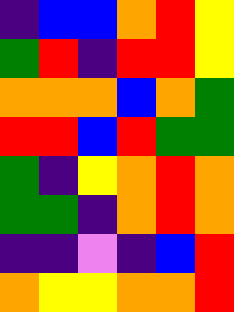[["indigo", "blue", "blue", "orange", "red", "yellow"], ["green", "red", "indigo", "red", "red", "yellow"], ["orange", "orange", "orange", "blue", "orange", "green"], ["red", "red", "blue", "red", "green", "green"], ["green", "indigo", "yellow", "orange", "red", "orange"], ["green", "green", "indigo", "orange", "red", "orange"], ["indigo", "indigo", "violet", "indigo", "blue", "red"], ["orange", "yellow", "yellow", "orange", "orange", "red"]]